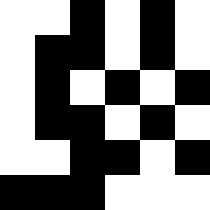[["white", "white", "black", "white", "black", "white"], ["white", "black", "black", "white", "black", "white"], ["white", "black", "white", "black", "white", "black"], ["white", "black", "black", "white", "black", "white"], ["white", "white", "black", "black", "white", "black"], ["black", "black", "black", "white", "white", "white"]]